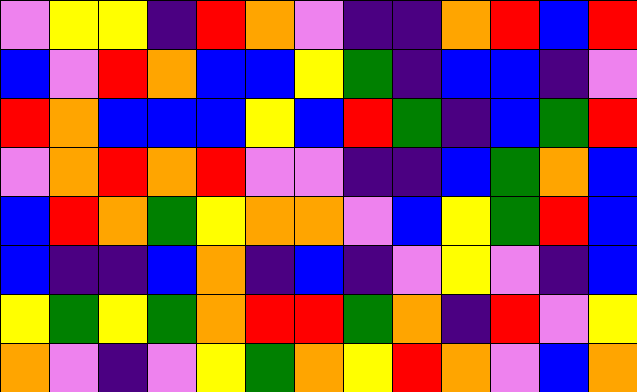[["violet", "yellow", "yellow", "indigo", "red", "orange", "violet", "indigo", "indigo", "orange", "red", "blue", "red"], ["blue", "violet", "red", "orange", "blue", "blue", "yellow", "green", "indigo", "blue", "blue", "indigo", "violet"], ["red", "orange", "blue", "blue", "blue", "yellow", "blue", "red", "green", "indigo", "blue", "green", "red"], ["violet", "orange", "red", "orange", "red", "violet", "violet", "indigo", "indigo", "blue", "green", "orange", "blue"], ["blue", "red", "orange", "green", "yellow", "orange", "orange", "violet", "blue", "yellow", "green", "red", "blue"], ["blue", "indigo", "indigo", "blue", "orange", "indigo", "blue", "indigo", "violet", "yellow", "violet", "indigo", "blue"], ["yellow", "green", "yellow", "green", "orange", "red", "red", "green", "orange", "indigo", "red", "violet", "yellow"], ["orange", "violet", "indigo", "violet", "yellow", "green", "orange", "yellow", "red", "orange", "violet", "blue", "orange"]]